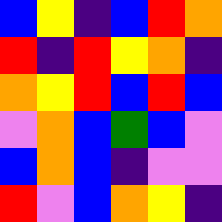[["blue", "yellow", "indigo", "blue", "red", "orange"], ["red", "indigo", "red", "yellow", "orange", "indigo"], ["orange", "yellow", "red", "blue", "red", "blue"], ["violet", "orange", "blue", "green", "blue", "violet"], ["blue", "orange", "blue", "indigo", "violet", "violet"], ["red", "violet", "blue", "orange", "yellow", "indigo"]]